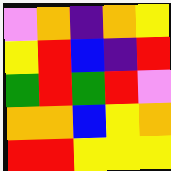[["violet", "orange", "indigo", "orange", "yellow"], ["yellow", "red", "blue", "indigo", "red"], ["green", "red", "green", "red", "violet"], ["orange", "orange", "blue", "yellow", "orange"], ["red", "red", "yellow", "yellow", "yellow"]]